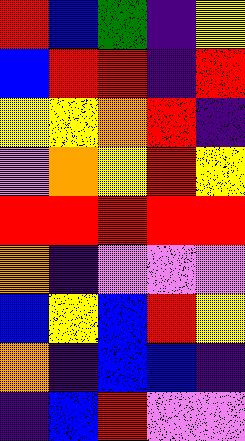[["red", "blue", "green", "indigo", "yellow"], ["blue", "red", "red", "indigo", "red"], ["yellow", "yellow", "orange", "red", "indigo"], ["violet", "orange", "yellow", "red", "yellow"], ["red", "red", "red", "red", "red"], ["orange", "indigo", "violet", "violet", "violet"], ["blue", "yellow", "blue", "red", "yellow"], ["orange", "indigo", "blue", "blue", "indigo"], ["indigo", "blue", "red", "violet", "violet"]]